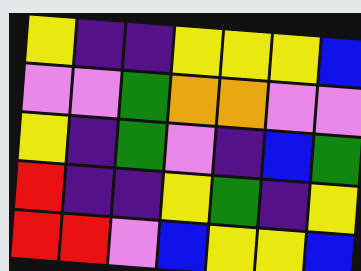[["yellow", "indigo", "indigo", "yellow", "yellow", "yellow", "blue"], ["violet", "violet", "green", "orange", "orange", "violet", "violet"], ["yellow", "indigo", "green", "violet", "indigo", "blue", "green"], ["red", "indigo", "indigo", "yellow", "green", "indigo", "yellow"], ["red", "red", "violet", "blue", "yellow", "yellow", "blue"]]